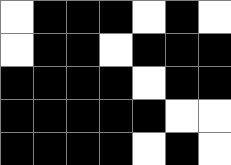[["white", "black", "black", "black", "white", "black", "white"], ["white", "black", "black", "white", "black", "black", "black"], ["black", "black", "black", "black", "white", "black", "black"], ["black", "black", "black", "black", "black", "white", "white"], ["black", "black", "black", "black", "white", "black", "white"]]